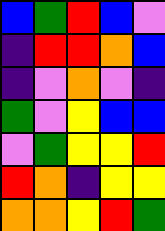[["blue", "green", "red", "blue", "violet"], ["indigo", "red", "red", "orange", "blue"], ["indigo", "violet", "orange", "violet", "indigo"], ["green", "violet", "yellow", "blue", "blue"], ["violet", "green", "yellow", "yellow", "red"], ["red", "orange", "indigo", "yellow", "yellow"], ["orange", "orange", "yellow", "red", "green"]]